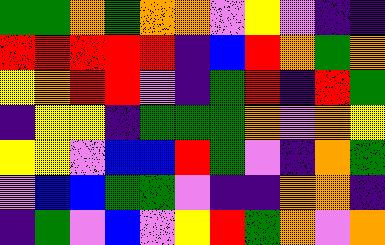[["green", "green", "orange", "green", "orange", "orange", "violet", "yellow", "violet", "indigo", "indigo"], ["red", "red", "red", "red", "red", "indigo", "blue", "red", "orange", "green", "orange"], ["yellow", "orange", "red", "red", "violet", "indigo", "green", "red", "indigo", "red", "green"], ["indigo", "yellow", "yellow", "indigo", "green", "green", "green", "orange", "violet", "orange", "yellow"], ["yellow", "yellow", "violet", "blue", "blue", "red", "green", "violet", "indigo", "orange", "green"], ["violet", "blue", "blue", "green", "green", "violet", "indigo", "indigo", "orange", "orange", "indigo"], ["indigo", "green", "violet", "blue", "violet", "yellow", "red", "green", "orange", "violet", "orange"]]